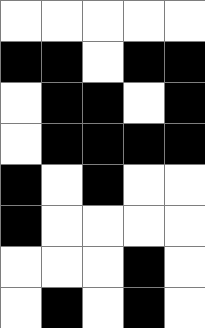[["white", "white", "white", "white", "white"], ["black", "black", "white", "black", "black"], ["white", "black", "black", "white", "black"], ["white", "black", "black", "black", "black"], ["black", "white", "black", "white", "white"], ["black", "white", "white", "white", "white"], ["white", "white", "white", "black", "white"], ["white", "black", "white", "black", "white"]]